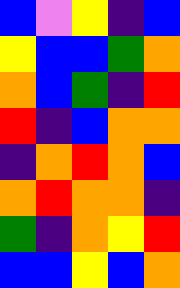[["blue", "violet", "yellow", "indigo", "blue"], ["yellow", "blue", "blue", "green", "orange"], ["orange", "blue", "green", "indigo", "red"], ["red", "indigo", "blue", "orange", "orange"], ["indigo", "orange", "red", "orange", "blue"], ["orange", "red", "orange", "orange", "indigo"], ["green", "indigo", "orange", "yellow", "red"], ["blue", "blue", "yellow", "blue", "orange"]]